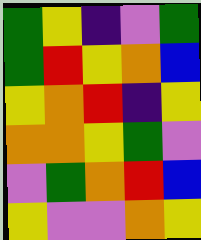[["green", "yellow", "indigo", "violet", "green"], ["green", "red", "yellow", "orange", "blue"], ["yellow", "orange", "red", "indigo", "yellow"], ["orange", "orange", "yellow", "green", "violet"], ["violet", "green", "orange", "red", "blue"], ["yellow", "violet", "violet", "orange", "yellow"]]